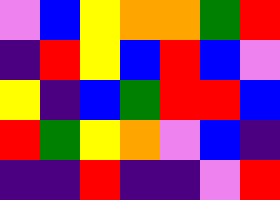[["violet", "blue", "yellow", "orange", "orange", "green", "red"], ["indigo", "red", "yellow", "blue", "red", "blue", "violet"], ["yellow", "indigo", "blue", "green", "red", "red", "blue"], ["red", "green", "yellow", "orange", "violet", "blue", "indigo"], ["indigo", "indigo", "red", "indigo", "indigo", "violet", "red"]]